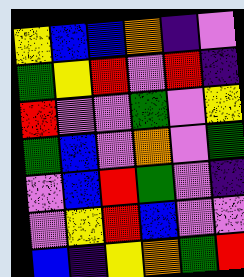[["yellow", "blue", "blue", "orange", "indigo", "violet"], ["green", "yellow", "red", "violet", "red", "indigo"], ["red", "violet", "violet", "green", "violet", "yellow"], ["green", "blue", "violet", "orange", "violet", "green"], ["violet", "blue", "red", "green", "violet", "indigo"], ["violet", "yellow", "red", "blue", "violet", "violet"], ["blue", "indigo", "yellow", "orange", "green", "red"]]